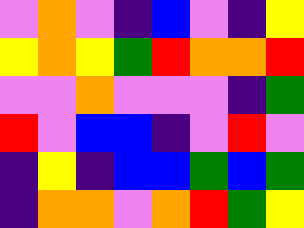[["violet", "orange", "violet", "indigo", "blue", "violet", "indigo", "yellow"], ["yellow", "orange", "yellow", "green", "red", "orange", "orange", "red"], ["violet", "violet", "orange", "violet", "violet", "violet", "indigo", "green"], ["red", "violet", "blue", "blue", "indigo", "violet", "red", "violet"], ["indigo", "yellow", "indigo", "blue", "blue", "green", "blue", "green"], ["indigo", "orange", "orange", "violet", "orange", "red", "green", "yellow"]]